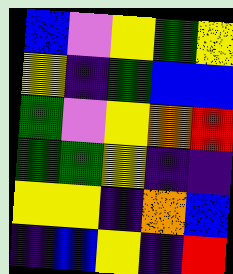[["blue", "violet", "yellow", "green", "yellow"], ["yellow", "indigo", "green", "blue", "blue"], ["green", "violet", "yellow", "orange", "red"], ["green", "green", "yellow", "indigo", "indigo"], ["yellow", "yellow", "indigo", "orange", "blue"], ["indigo", "blue", "yellow", "indigo", "red"]]